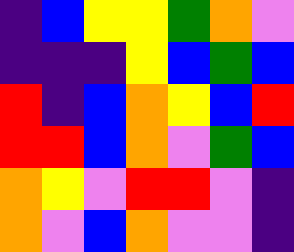[["indigo", "blue", "yellow", "yellow", "green", "orange", "violet"], ["indigo", "indigo", "indigo", "yellow", "blue", "green", "blue"], ["red", "indigo", "blue", "orange", "yellow", "blue", "red"], ["red", "red", "blue", "orange", "violet", "green", "blue"], ["orange", "yellow", "violet", "red", "red", "violet", "indigo"], ["orange", "violet", "blue", "orange", "violet", "violet", "indigo"]]